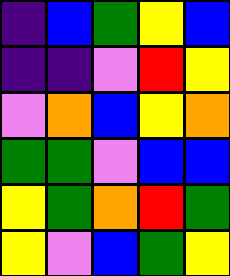[["indigo", "blue", "green", "yellow", "blue"], ["indigo", "indigo", "violet", "red", "yellow"], ["violet", "orange", "blue", "yellow", "orange"], ["green", "green", "violet", "blue", "blue"], ["yellow", "green", "orange", "red", "green"], ["yellow", "violet", "blue", "green", "yellow"]]